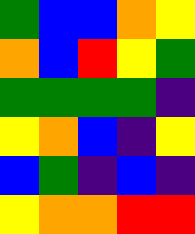[["green", "blue", "blue", "orange", "yellow"], ["orange", "blue", "red", "yellow", "green"], ["green", "green", "green", "green", "indigo"], ["yellow", "orange", "blue", "indigo", "yellow"], ["blue", "green", "indigo", "blue", "indigo"], ["yellow", "orange", "orange", "red", "red"]]